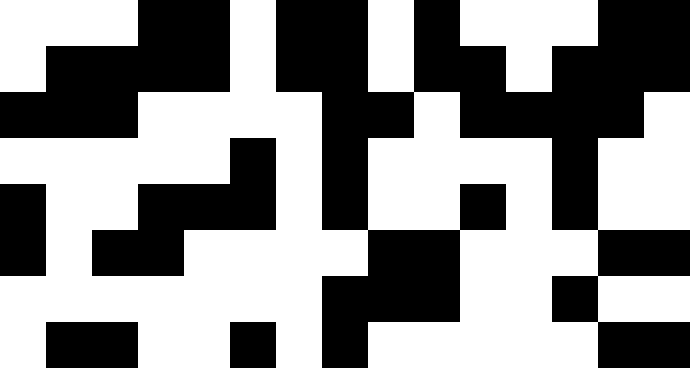[["white", "white", "white", "black", "black", "white", "black", "black", "white", "black", "white", "white", "white", "black", "black"], ["white", "black", "black", "black", "black", "white", "black", "black", "white", "black", "black", "white", "black", "black", "black"], ["black", "black", "black", "white", "white", "white", "white", "black", "black", "white", "black", "black", "black", "black", "white"], ["white", "white", "white", "white", "white", "black", "white", "black", "white", "white", "white", "white", "black", "white", "white"], ["black", "white", "white", "black", "black", "black", "white", "black", "white", "white", "black", "white", "black", "white", "white"], ["black", "white", "black", "black", "white", "white", "white", "white", "black", "black", "white", "white", "white", "black", "black"], ["white", "white", "white", "white", "white", "white", "white", "black", "black", "black", "white", "white", "black", "white", "white"], ["white", "black", "black", "white", "white", "black", "white", "black", "white", "white", "white", "white", "white", "black", "black"]]